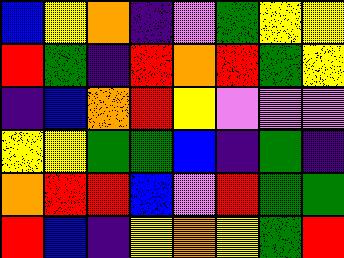[["blue", "yellow", "orange", "indigo", "violet", "green", "yellow", "yellow"], ["red", "green", "indigo", "red", "orange", "red", "green", "yellow"], ["indigo", "blue", "orange", "red", "yellow", "violet", "violet", "violet"], ["yellow", "yellow", "green", "green", "blue", "indigo", "green", "indigo"], ["orange", "red", "red", "blue", "violet", "red", "green", "green"], ["red", "blue", "indigo", "yellow", "orange", "yellow", "green", "red"]]